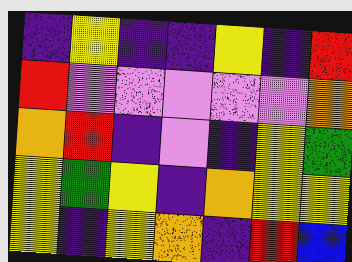[["indigo", "yellow", "indigo", "indigo", "yellow", "indigo", "red"], ["red", "violet", "violet", "violet", "violet", "violet", "orange"], ["orange", "red", "indigo", "violet", "indigo", "yellow", "green"], ["yellow", "green", "yellow", "indigo", "orange", "yellow", "yellow"], ["yellow", "indigo", "yellow", "orange", "indigo", "red", "blue"]]